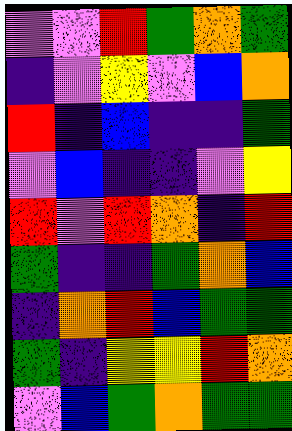[["violet", "violet", "red", "green", "orange", "green"], ["indigo", "violet", "yellow", "violet", "blue", "orange"], ["red", "indigo", "blue", "indigo", "indigo", "green"], ["violet", "blue", "indigo", "indigo", "violet", "yellow"], ["red", "violet", "red", "orange", "indigo", "red"], ["green", "indigo", "indigo", "green", "orange", "blue"], ["indigo", "orange", "red", "blue", "green", "green"], ["green", "indigo", "yellow", "yellow", "red", "orange"], ["violet", "blue", "green", "orange", "green", "green"]]